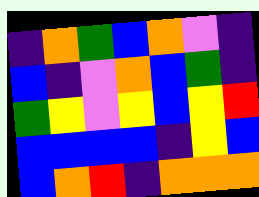[["indigo", "orange", "green", "blue", "orange", "violet", "indigo"], ["blue", "indigo", "violet", "orange", "blue", "green", "indigo"], ["green", "yellow", "violet", "yellow", "blue", "yellow", "red"], ["blue", "blue", "blue", "blue", "indigo", "yellow", "blue"], ["blue", "orange", "red", "indigo", "orange", "orange", "orange"]]